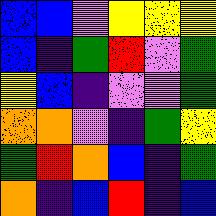[["blue", "blue", "violet", "yellow", "yellow", "yellow"], ["blue", "indigo", "green", "red", "violet", "green"], ["yellow", "blue", "indigo", "violet", "violet", "green"], ["orange", "orange", "violet", "indigo", "green", "yellow"], ["green", "red", "orange", "blue", "indigo", "green"], ["orange", "indigo", "blue", "red", "indigo", "blue"]]